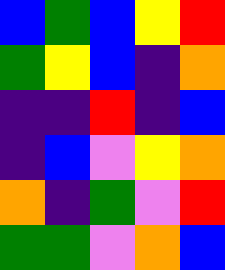[["blue", "green", "blue", "yellow", "red"], ["green", "yellow", "blue", "indigo", "orange"], ["indigo", "indigo", "red", "indigo", "blue"], ["indigo", "blue", "violet", "yellow", "orange"], ["orange", "indigo", "green", "violet", "red"], ["green", "green", "violet", "orange", "blue"]]